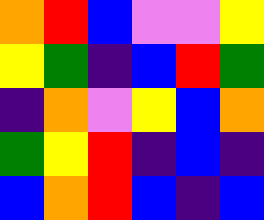[["orange", "red", "blue", "violet", "violet", "yellow"], ["yellow", "green", "indigo", "blue", "red", "green"], ["indigo", "orange", "violet", "yellow", "blue", "orange"], ["green", "yellow", "red", "indigo", "blue", "indigo"], ["blue", "orange", "red", "blue", "indigo", "blue"]]